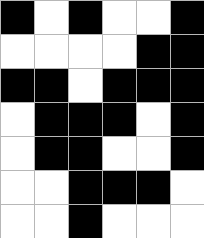[["black", "white", "black", "white", "white", "black"], ["white", "white", "white", "white", "black", "black"], ["black", "black", "white", "black", "black", "black"], ["white", "black", "black", "black", "white", "black"], ["white", "black", "black", "white", "white", "black"], ["white", "white", "black", "black", "black", "white"], ["white", "white", "black", "white", "white", "white"]]